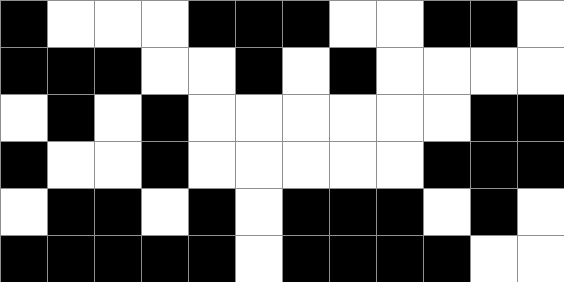[["black", "white", "white", "white", "black", "black", "black", "white", "white", "black", "black", "white"], ["black", "black", "black", "white", "white", "black", "white", "black", "white", "white", "white", "white"], ["white", "black", "white", "black", "white", "white", "white", "white", "white", "white", "black", "black"], ["black", "white", "white", "black", "white", "white", "white", "white", "white", "black", "black", "black"], ["white", "black", "black", "white", "black", "white", "black", "black", "black", "white", "black", "white"], ["black", "black", "black", "black", "black", "white", "black", "black", "black", "black", "white", "white"]]